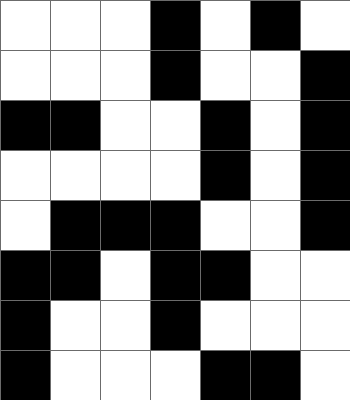[["white", "white", "white", "black", "white", "black", "white"], ["white", "white", "white", "black", "white", "white", "black"], ["black", "black", "white", "white", "black", "white", "black"], ["white", "white", "white", "white", "black", "white", "black"], ["white", "black", "black", "black", "white", "white", "black"], ["black", "black", "white", "black", "black", "white", "white"], ["black", "white", "white", "black", "white", "white", "white"], ["black", "white", "white", "white", "black", "black", "white"]]